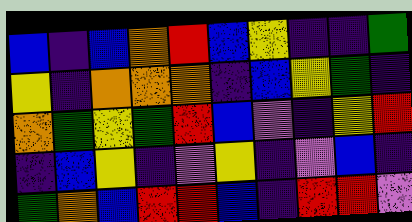[["blue", "indigo", "blue", "orange", "red", "blue", "yellow", "indigo", "indigo", "green"], ["yellow", "indigo", "orange", "orange", "orange", "indigo", "blue", "yellow", "green", "indigo"], ["orange", "green", "yellow", "green", "red", "blue", "violet", "indigo", "yellow", "red"], ["indigo", "blue", "yellow", "indigo", "violet", "yellow", "indigo", "violet", "blue", "indigo"], ["green", "orange", "blue", "red", "red", "blue", "indigo", "red", "red", "violet"]]